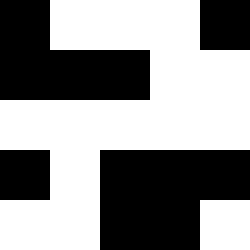[["black", "white", "white", "white", "black"], ["black", "black", "black", "white", "white"], ["white", "white", "white", "white", "white"], ["black", "white", "black", "black", "black"], ["white", "white", "black", "black", "white"]]